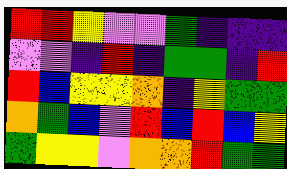[["red", "red", "yellow", "violet", "violet", "green", "indigo", "indigo", "indigo"], ["violet", "violet", "indigo", "red", "indigo", "green", "green", "indigo", "red"], ["red", "blue", "yellow", "yellow", "orange", "indigo", "yellow", "green", "green"], ["orange", "green", "blue", "violet", "red", "blue", "red", "blue", "yellow"], ["green", "yellow", "yellow", "violet", "orange", "orange", "red", "green", "green"]]